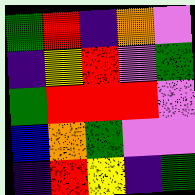[["green", "red", "indigo", "orange", "violet"], ["indigo", "yellow", "red", "violet", "green"], ["green", "red", "red", "red", "violet"], ["blue", "orange", "green", "violet", "violet"], ["indigo", "red", "yellow", "indigo", "green"]]